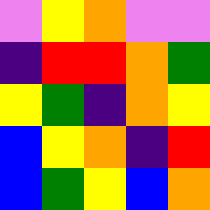[["violet", "yellow", "orange", "violet", "violet"], ["indigo", "red", "red", "orange", "green"], ["yellow", "green", "indigo", "orange", "yellow"], ["blue", "yellow", "orange", "indigo", "red"], ["blue", "green", "yellow", "blue", "orange"]]